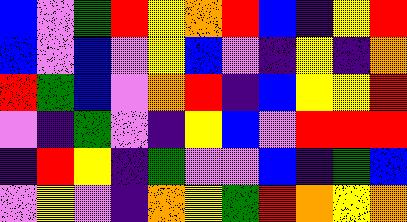[["blue", "violet", "green", "red", "yellow", "orange", "red", "blue", "indigo", "yellow", "red"], ["blue", "violet", "blue", "violet", "yellow", "blue", "violet", "indigo", "yellow", "indigo", "orange"], ["red", "green", "blue", "violet", "orange", "red", "indigo", "blue", "yellow", "yellow", "red"], ["violet", "indigo", "green", "violet", "indigo", "yellow", "blue", "violet", "red", "red", "red"], ["indigo", "red", "yellow", "indigo", "green", "violet", "violet", "blue", "indigo", "green", "blue"], ["violet", "yellow", "violet", "indigo", "orange", "yellow", "green", "red", "orange", "yellow", "orange"]]